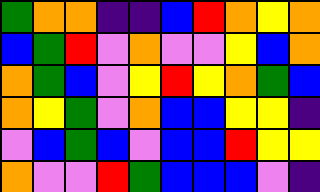[["green", "orange", "orange", "indigo", "indigo", "blue", "red", "orange", "yellow", "orange"], ["blue", "green", "red", "violet", "orange", "violet", "violet", "yellow", "blue", "orange"], ["orange", "green", "blue", "violet", "yellow", "red", "yellow", "orange", "green", "blue"], ["orange", "yellow", "green", "violet", "orange", "blue", "blue", "yellow", "yellow", "indigo"], ["violet", "blue", "green", "blue", "violet", "blue", "blue", "red", "yellow", "yellow"], ["orange", "violet", "violet", "red", "green", "blue", "blue", "blue", "violet", "indigo"]]